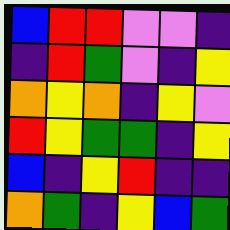[["blue", "red", "red", "violet", "violet", "indigo"], ["indigo", "red", "green", "violet", "indigo", "yellow"], ["orange", "yellow", "orange", "indigo", "yellow", "violet"], ["red", "yellow", "green", "green", "indigo", "yellow"], ["blue", "indigo", "yellow", "red", "indigo", "indigo"], ["orange", "green", "indigo", "yellow", "blue", "green"]]